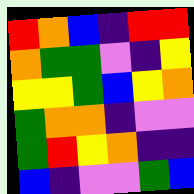[["red", "orange", "blue", "indigo", "red", "red"], ["orange", "green", "green", "violet", "indigo", "yellow"], ["yellow", "yellow", "green", "blue", "yellow", "orange"], ["green", "orange", "orange", "indigo", "violet", "violet"], ["green", "red", "yellow", "orange", "indigo", "indigo"], ["blue", "indigo", "violet", "violet", "green", "blue"]]